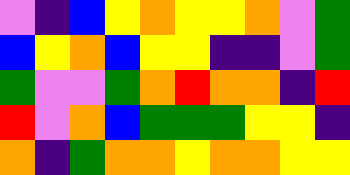[["violet", "indigo", "blue", "yellow", "orange", "yellow", "yellow", "orange", "violet", "green"], ["blue", "yellow", "orange", "blue", "yellow", "yellow", "indigo", "indigo", "violet", "green"], ["green", "violet", "violet", "green", "orange", "red", "orange", "orange", "indigo", "red"], ["red", "violet", "orange", "blue", "green", "green", "green", "yellow", "yellow", "indigo"], ["orange", "indigo", "green", "orange", "orange", "yellow", "orange", "orange", "yellow", "yellow"]]